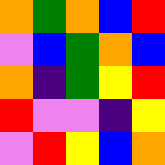[["orange", "green", "orange", "blue", "red"], ["violet", "blue", "green", "orange", "blue"], ["orange", "indigo", "green", "yellow", "red"], ["red", "violet", "violet", "indigo", "yellow"], ["violet", "red", "yellow", "blue", "orange"]]